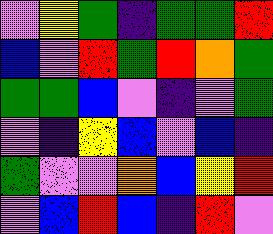[["violet", "yellow", "green", "indigo", "green", "green", "red"], ["blue", "violet", "red", "green", "red", "orange", "green"], ["green", "green", "blue", "violet", "indigo", "violet", "green"], ["violet", "indigo", "yellow", "blue", "violet", "blue", "indigo"], ["green", "violet", "violet", "orange", "blue", "yellow", "red"], ["violet", "blue", "red", "blue", "indigo", "red", "violet"]]